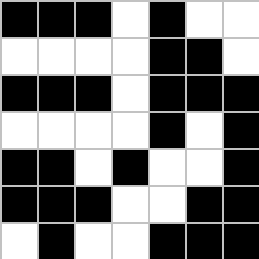[["black", "black", "black", "white", "black", "white", "white"], ["white", "white", "white", "white", "black", "black", "white"], ["black", "black", "black", "white", "black", "black", "black"], ["white", "white", "white", "white", "black", "white", "black"], ["black", "black", "white", "black", "white", "white", "black"], ["black", "black", "black", "white", "white", "black", "black"], ["white", "black", "white", "white", "black", "black", "black"]]